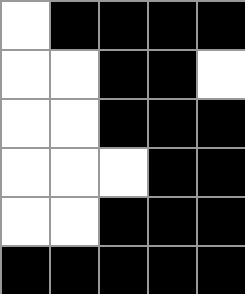[["white", "black", "black", "black", "black"], ["white", "white", "black", "black", "white"], ["white", "white", "black", "black", "black"], ["white", "white", "white", "black", "black"], ["white", "white", "black", "black", "black"], ["black", "black", "black", "black", "black"]]